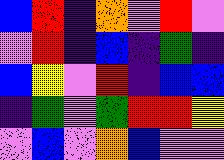[["blue", "red", "indigo", "orange", "violet", "red", "violet"], ["violet", "red", "indigo", "blue", "indigo", "green", "indigo"], ["blue", "yellow", "violet", "red", "indigo", "blue", "blue"], ["indigo", "green", "violet", "green", "red", "red", "yellow"], ["violet", "blue", "violet", "orange", "blue", "violet", "violet"]]